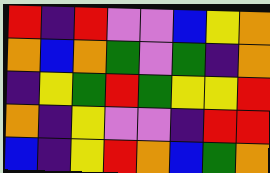[["red", "indigo", "red", "violet", "violet", "blue", "yellow", "orange"], ["orange", "blue", "orange", "green", "violet", "green", "indigo", "orange"], ["indigo", "yellow", "green", "red", "green", "yellow", "yellow", "red"], ["orange", "indigo", "yellow", "violet", "violet", "indigo", "red", "red"], ["blue", "indigo", "yellow", "red", "orange", "blue", "green", "orange"]]